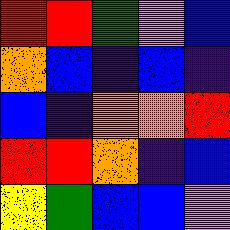[["red", "red", "green", "violet", "blue"], ["orange", "blue", "indigo", "blue", "indigo"], ["blue", "indigo", "orange", "orange", "red"], ["red", "red", "orange", "indigo", "blue"], ["yellow", "green", "blue", "blue", "violet"]]